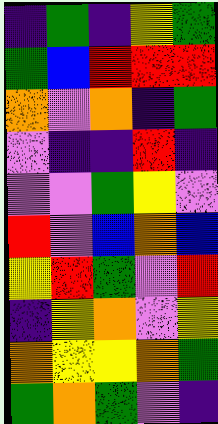[["indigo", "green", "indigo", "yellow", "green"], ["green", "blue", "red", "red", "red"], ["orange", "violet", "orange", "indigo", "green"], ["violet", "indigo", "indigo", "red", "indigo"], ["violet", "violet", "green", "yellow", "violet"], ["red", "violet", "blue", "orange", "blue"], ["yellow", "red", "green", "violet", "red"], ["indigo", "yellow", "orange", "violet", "yellow"], ["orange", "yellow", "yellow", "orange", "green"], ["green", "orange", "green", "violet", "indigo"]]